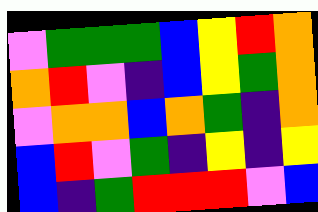[["violet", "green", "green", "green", "blue", "yellow", "red", "orange"], ["orange", "red", "violet", "indigo", "blue", "yellow", "green", "orange"], ["violet", "orange", "orange", "blue", "orange", "green", "indigo", "orange"], ["blue", "red", "violet", "green", "indigo", "yellow", "indigo", "yellow"], ["blue", "indigo", "green", "red", "red", "red", "violet", "blue"]]